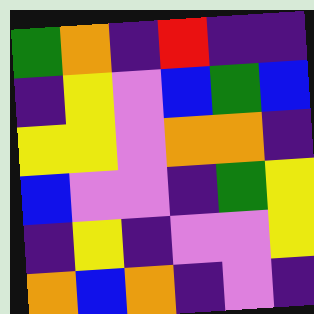[["green", "orange", "indigo", "red", "indigo", "indigo"], ["indigo", "yellow", "violet", "blue", "green", "blue"], ["yellow", "yellow", "violet", "orange", "orange", "indigo"], ["blue", "violet", "violet", "indigo", "green", "yellow"], ["indigo", "yellow", "indigo", "violet", "violet", "yellow"], ["orange", "blue", "orange", "indigo", "violet", "indigo"]]